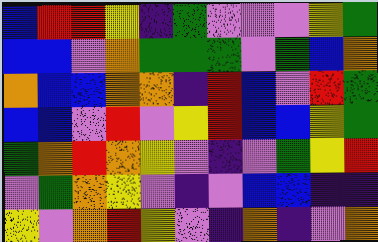[["blue", "red", "red", "yellow", "indigo", "green", "violet", "violet", "violet", "yellow", "green"], ["blue", "blue", "violet", "orange", "green", "green", "green", "violet", "green", "blue", "orange"], ["orange", "blue", "blue", "orange", "orange", "indigo", "red", "blue", "violet", "red", "green"], ["blue", "blue", "violet", "red", "violet", "yellow", "red", "blue", "blue", "yellow", "green"], ["green", "orange", "red", "orange", "yellow", "violet", "indigo", "violet", "green", "yellow", "red"], ["violet", "green", "orange", "yellow", "violet", "indigo", "violet", "blue", "blue", "indigo", "indigo"], ["yellow", "violet", "orange", "red", "yellow", "violet", "indigo", "orange", "indigo", "violet", "orange"]]